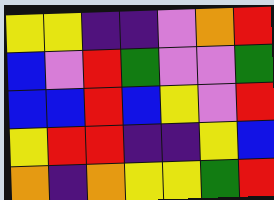[["yellow", "yellow", "indigo", "indigo", "violet", "orange", "red"], ["blue", "violet", "red", "green", "violet", "violet", "green"], ["blue", "blue", "red", "blue", "yellow", "violet", "red"], ["yellow", "red", "red", "indigo", "indigo", "yellow", "blue"], ["orange", "indigo", "orange", "yellow", "yellow", "green", "red"]]